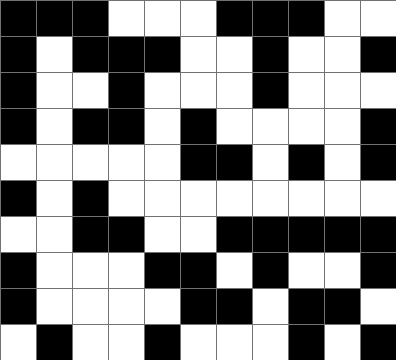[["black", "black", "black", "white", "white", "white", "black", "black", "black", "white", "white"], ["black", "white", "black", "black", "black", "white", "white", "black", "white", "white", "black"], ["black", "white", "white", "black", "white", "white", "white", "black", "white", "white", "white"], ["black", "white", "black", "black", "white", "black", "white", "white", "white", "white", "black"], ["white", "white", "white", "white", "white", "black", "black", "white", "black", "white", "black"], ["black", "white", "black", "white", "white", "white", "white", "white", "white", "white", "white"], ["white", "white", "black", "black", "white", "white", "black", "black", "black", "black", "black"], ["black", "white", "white", "white", "black", "black", "white", "black", "white", "white", "black"], ["black", "white", "white", "white", "white", "black", "black", "white", "black", "black", "white"], ["white", "black", "white", "white", "black", "white", "white", "white", "black", "white", "black"]]